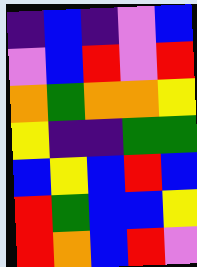[["indigo", "blue", "indigo", "violet", "blue"], ["violet", "blue", "red", "violet", "red"], ["orange", "green", "orange", "orange", "yellow"], ["yellow", "indigo", "indigo", "green", "green"], ["blue", "yellow", "blue", "red", "blue"], ["red", "green", "blue", "blue", "yellow"], ["red", "orange", "blue", "red", "violet"]]